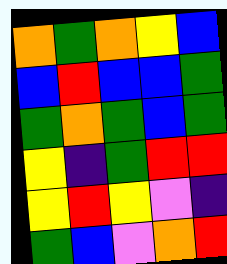[["orange", "green", "orange", "yellow", "blue"], ["blue", "red", "blue", "blue", "green"], ["green", "orange", "green", "blue", "green"], ["yellow", "indigo", "green", "red", "red"], ["yellow", "red", "yellow", "violet", "indigo"], ["green", "blue", "violet", "orange", "red"]]